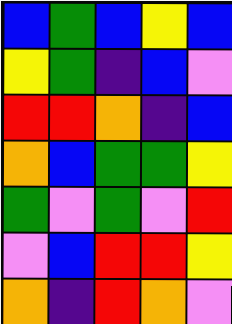[["blue", "green", "blue", "yellow", "blue"], ["yellow", "green", "indigo", "blue", "violet"], ["red", "red", "orange", "indigo", "blue"], ["orange", "blue", "green", "green", "yellow"], ["green", "violet", "green", "violet", "red"], ["violet", "blue", "red", "red", "yellow"], ["orange", "indigo", "red", "orange", "violet"]]